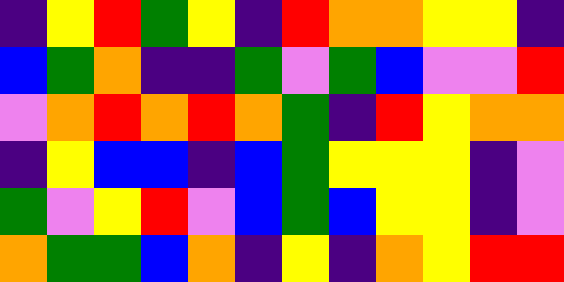[["indigo", "yellow", "red", "green", "yellow", "indigo", "red", "orange", "orange", "yellow", "yellow", "indigo"], ["blue", "green", "orange", "indigo", "indigo", "green", "violet", "green", "blue", "violet", "violet", "red"], ["violet", "orange", "red", "orange", "red", "orange", "green", "indigo", "red", "yellow", "orange", "orange"], ["indigo", "yellow", "blue", "blue", "indigo", "blue", "green", "yellow", "yellow", "yellow", "indigo", "violet"], ["green", "violet", "yellow", "red", "violet", "blue", "green", "blue", "yellow", "yellow", "indigo", "violet"], ["orange", "green", "green", "blue", "orange", "indigo", "yellow", "indigo", "orange", "yellow", "red", "red"]]